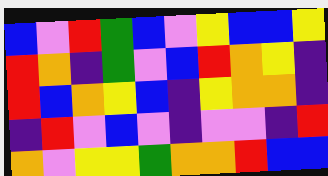[["blue", "violet", "red", "green", "blue", "violet", "yellow", "blue", "blue", "yellow"], ["red", "orange", "indigo", "green", "violet", "blue", "red", "orange", "yellow", "indigo"], ["red", "blue", "orange", "yellow", "blue", "indigo", "yellow", "orange", "orange", "indigo"], ["indigo", "red", "violet", "blue", "violet", "indigo", "violet", "violet", "indigo", "red"], ["orange", "violet", "yellow", "yellow", "green", "orange", "orange", "red", "blue", "blue"]]